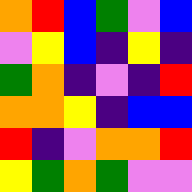[["orange", "red", "blue", "green", "violet", "blue"], ["violet", "yellow", "blue", "indigo", "yellow", "indigo"], ["green", "orange", "indigo", "violet", "indigo", "red"], ["orange", "orange", "yellow", "indigo", "blue", "blue"], ["red", "indigo", "violet", "orange", "orange", "red"], ["yellow", "green", "orange", "green", "violet", "violet"]]